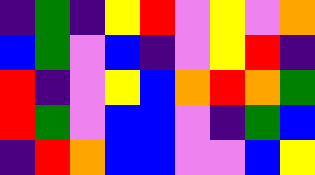[["indigo", "green", "indigo", "yellow", "red", "violet", "yellow", "violet", "orange"], ["blue", "green", "violet", "blue", "indigo", "violet", "yellow", "red", "indigo"], ["red", "indigo", "violet", "yellow", "blue", "orange", "red", "orange", "green"], ["red", "green", "violet", "blue", "blue", "violet", "indigo", "green", "blue"], ["indigo", "red", "orange", "blue", "blue", "violet", "violet", "blue", "yellow"]]